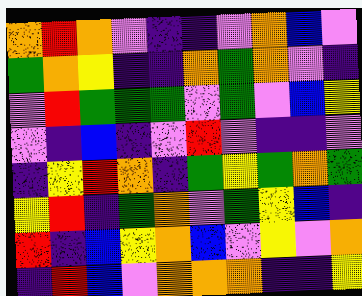[["orange", "red", "orange", "violet", "indigo", "indigo", "violet", "orange", "blue", "violet"], ["green", "orange", "yellow", "indigo", "indigo", "orange", "green", "orange", "violet", "indigo"], ["violet", "red", "green", "green", "green", "violet", "green", "violet", "blue", "yellow"], ["violet", "indigo", "blue", "indigo", "violet", "red", "violet", "indigo", "indigo", "violet"], ["indigo", "yellow", "red", "orange", "indigo", "green", "yellow", "green", "orange", "green"], ["yellow", "red", "indigo", "green", "orange", "violet", "green", "yellow", "blue", "indigo"], ["red", "indigo", "blue", "yellow", "orange", "blue", "violet", "yellow", "violet", "orange"], ["indigo", "red", "blue", "violet", "orange", "orange", "orange", "indigo", "indigo", "yellow"]]